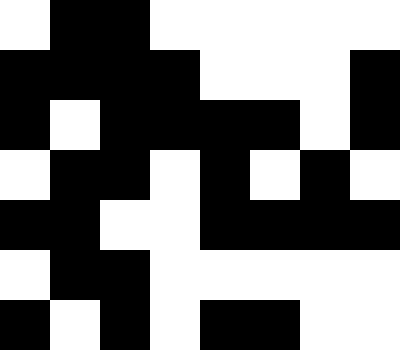[["white", "black", "black", "white", "white", "white", "white", "white"], ["black", "black", "black", "black", "white", "white", "white", "black"], ["black", "white", "black", "black", "black", "black", "white", "black"], ["white", "black", "black", "white", "black", "white", "black", "white"], ["black", "black", "white", "white", "black", "black", "black", "black"], ["white", "black", "black", "white", "white", "white", "white", "white"], ["black", "white", "black", "white", "black", "black", "white", "white"]]